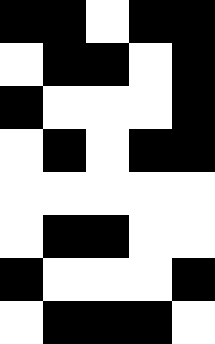[["black", "black", "white", "black", "black"], ["white", "black", "black", "white", "black"], ["black", "white", "white", "white", "black"], ["white", "black", "white", "black", "black"], ["white", "white", "white", "white", "white"], ["white", "black", "black", "white", "white"], ["black", "white", "white", "white", "black"], ["white", "black", "black", "black", "white"]]